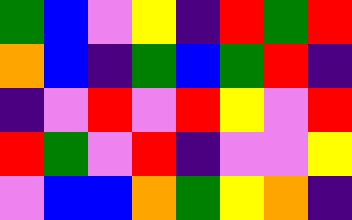[["green", "blue", "violet", "yellow", "indigo", "red", "green", "red"], ["orange", "blue", "indigo", "green", "blue", "green", "red", "indigo"], ["indigo", "violet", "red", "violet", "red", "yellow", "violet", "red"], ["red", "green", "violet", "red", "indigo", "violet", "violet", "yellow"], ["violet", "blue", "blue", "orange", "green", "yellow", "orange", "indigo"]]